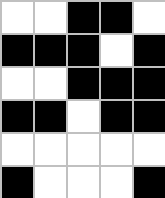[["white", "white", "black", "black", "white"], ["black", "black", "black", "white", "black"], ["white", "white", "black", "black", "black"], ["black", "black", "white", "black", "black"], ["white", "white", "white", "white", "white"], ["black", "white", "white", "white", "black"]]